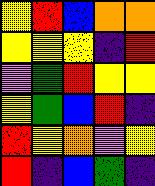[["yellow", "red", "blue", "orange", "orange"], ["yellow", "yellow", "yellow", "indigo", "red"], ["violet", "green", "red", "yellow", "yellow"], ["yellow", "green", "blue", "red", "indigo"], ["red", "yellow", "orange", "violet", "yellow"], ["red", "indigo", "blue", "green", "indigo"]]